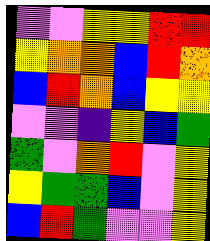[["violet", "violet", "yellow", "yellow", "red", "red"], ["yellow", "orange", "orange", "blue", "red", "orange"], ["blue", "red", "orange", "blue", "yellow", "yellow"], ["violet", "violet", "indigo", "yellow", "blue", "green"], ["green", "violet", "orange", "red", "violet", "yellow"], ["yellow", "green", "green", "blue", "violet", "yellow"], ["blue", "red", "green", "violet", "violet", "yellow"]]